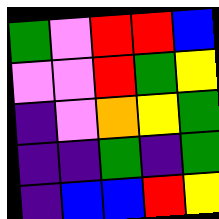[["green", "violet", "red", "red", "blue"], ["violet", "violet", "red", "green", "yellow"], ["indigo", "violet", "orange", "yellow", "green"], ["indigo", "indigo", "green", "indigo", "green"], ["indigo", "blue", "blue", "red", "yellow"]]